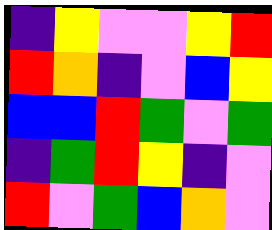[["indigo", "yellow", "violet", "violet", "yellow", "red"], ["red", "orange", "indigo", "violet", "blue", "yellow"], ["blue", "blue", "red", "green", "violet", "green"], ["indigo", "green", "red", "yellow", "indigo", "violet"], ["red", "violet", "green", "blue", "orange", "violet"]]